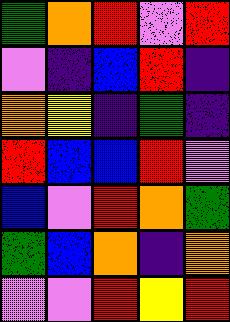[["green", "orange", "red", "violet", "red"], ["violet", "indigo", "blue", "red", "indigo"], ["orange", "yellow", "indigo", "green", "indigo"], ["red", "blue", "blue", "red", "violet"], ["blue", "violet", "red", "orange", "green"], ["green", "blue", "orange", "indigo", "orange"], ["violet", "violet", "red", "yellow", "red"]]